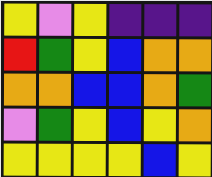[["yellow", "violet", "yellow", "indigo", "indigo", "indigo"], ["red", "green", "yellow", "blue", "orange", "orange"], ["orange", "orange", "blue", "blue", "orange", "green"], ["violet", "green", "yellow", "blue", "yellow", "orange"], ["yellow", "yellow", "yellow", "yellow", "blue", "yellow"]]